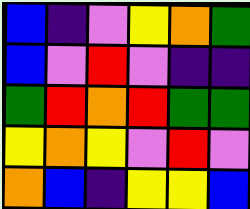[["blue", "indigo", "violet", "yellow", "orange", "green"], ["blue", "violet", "red", "violet", "indigo", "indigo"], ["green", "red", "orange", "red", "green", "green"], ["yellow", "orange", "yellow", "violet", "red", "violet"], ["orange", "blue", "indigo", "yellow", "yellow", "blue"]]